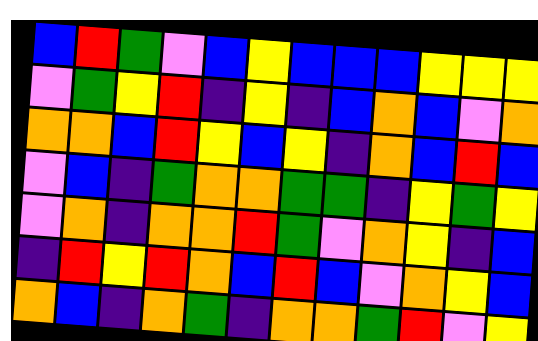[["blue", "red", "green", "violet", "blue", "yellow", "blue", "blue", "blue", "yellow", "yellow", "yellow"], ["violet", "green", "yellow", "red", "indigo", "yellow", "indigo", "blue", "orange", "blue", "violet", "orange"], ["orange", "orange", "blue", "red", "yellow", "blue", "yellow", "indigo", "orange", "blue", "red", "blue"], ["violet", "blue", "indigo", "green", "orange", "orange", "green", "green", "indigo", "yellow", "green", "yellow"], ["violet", "orange", "indigo", "orange", "orange", "red", "green", "violet", "orange", "yellow", "indigo", "blue"], ["indigo", "red", "yellow", "red", "orange", "blue", "red", "blue", "violet", "orange", "yellow", "blue"], ["orange", "blue", "indigo", "orange", "green", "indigo", "orange", "orange", "green", "red", "violet", "yellow"]]